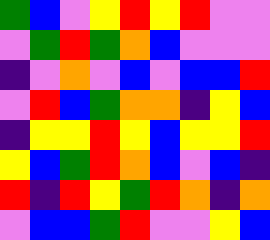[["green", "blue", "violet", "yellow", "red", "yellow", "red", "violet", "violet"], ["violet", "green", "red", "green", "orange", "blue", "violet", "violet", "violet"], ["indigo", "violet", "orange", "violet", "blue", "violet", "blue", "blue", "red"], ["violet", "red", "blue", "green", "orange", "orange", "indigo", "yellow", "blue"], ["indigo", "yellow", "yellow", "red", "yellow", "blue", "yellow", "yellow", "red"], ["yellow", "blue", "green", "red", "orange", "blue", "violet", "blue", "indigo"], ["red", "indigo", "red", "yellow", "green", "red", "orange", "indigo", "orange"], ["violet", "blue", "blue", "green", "red", "violet", "violet", "yellow", "blue"]]